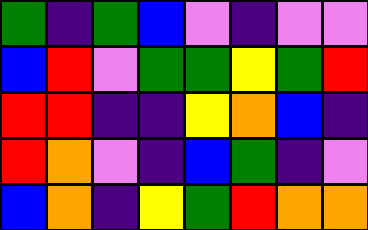[["green", "indigo", "green", "blue", "violet", "indigo", "violet", "violet"], ["blue", "red", "violet", "green", "green", "yellow", "green", "red"], ["red", "red", "indigo", "indigo", "yellow", "orange", "blue", "indigo"], ["red", "orange", "violet", "indigo", "blue", "green", "indigo", "violet"], ["blue", "orange", "indigo", "yellow", "green", "red", "orange", "orange"]]